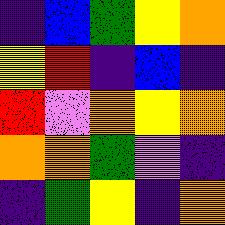[["indigo", "blue", "green", "yellow", "orange"], ["yellow", "red", "indigo", "blue", "indigo"], ["red", "violet", "orange", "yellow", "orange"], ["orange", "orange", "green", "violet", "indigo"], ["indigo", "green", "yellow", "indigo", "orange"]]